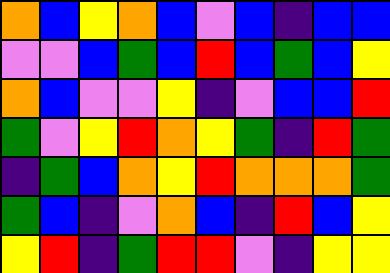[["orange", "blue", "yellow", "orange", "blue", "violet", "blue", "indigo", "blue", "blue"], ["violet", "violet", "blue", "green", "blue", "red", "blue", "green", "blue", "yellow"], ["orange", "blue", "violet", "violet", "yellow", "indigo", "violet", "blue", "blue", "red"], ["green", "violet", "yellow", "red", "orange", "yellow", "green", "indigo", "red", "green"], ["indigo", "green", "blue", "orange", "yellow", "red", "orange", "orange", "orange", "green"], ["green", "blue", "indigo", "violet", "orange", "blue", "indigo", "red", "blue", "yellow"], ["yellow", "red", "indigo", "green", "red", "red", "violet", "indigo", "yellow", "yellow"]]